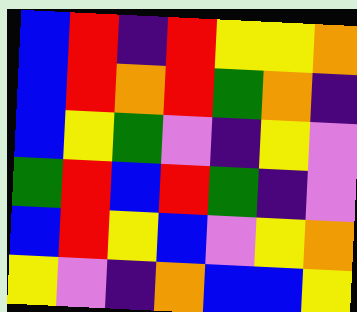[["blue", "red", "indigo", "red", "yellow", "yellow", "orange"], ["blue", "red", "orange", "red", "green", "orange", "indigo"], ["blue", "yellow", "green", "violet", "indigo", "yellow", "violet"], ["green", "red", "blue", "red", "green", "indigo", "violet"], ["blue", "red", "yellow", "blue", "violet", "yellow", "orange"], ["yellow", "violet", "indigo", "orange", "blue", "blue", "yellow"]]